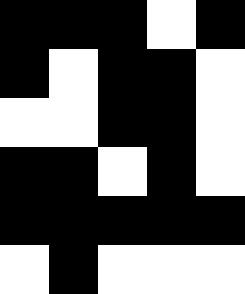[["black", "black", "black", "white", "black"], ["black", "white", "black", "black", "white"], ["white", "white", "black", "black", "white"], ["black", "black", "white", "black", "white"], ["black", "black", "black", "black", "black"], ["white", "black", "white", "white", "white"]]